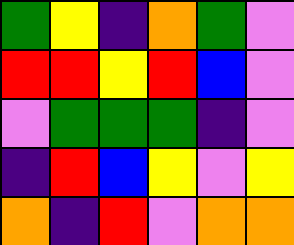[["green", "yellow", "indigo", "orange", "green", "violet"], ["red", "red", "yellow", "red", "blue", "violet"], ["violet", "green", "green", "green", "indigo", "violet"], ["indigo", "red", "blue", "yellow", "violet", "yellow"], ["orange", "indigo", "red", "violet", "orange", "orange"]]